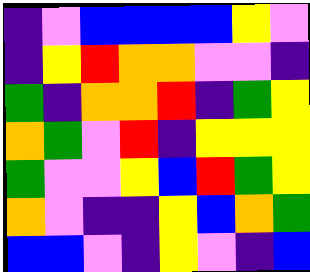[["indigo", "violet", "blue", "blue", "blue", "blue", "yellow", "violet"], ["indigo", "yellow", "red", "orange", "orange", "violet", "violet", "indigo"], ["green", "indigo", "orange", "orange", "red", "indigo", "green", "yellow"], ["orange", "green", "violet", "red", "indigo", "yellow", "yellow", "yellow"], ["green", "violet", "violet", "yellow", "blue", "red", "green", "yellow"], ["orange", "violet", "indigo", "indigo", "yellow", "blue", "orange", "green"], ["blue", "blue", "violet", "indigo", "yellow", "violet", "indigo", "blue"]]